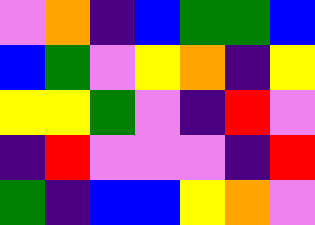[["violet", "orange", "indigo", "blue", "green", "green", "blue"], ["blue", "green", "violet", "yellow", "orange", "indigo", "yellow"], ["yellow", "yellow", "green", "violet", "indigo", "red", "violet"], ["indigo", "red", "violet", "violet", "violet", "indigo", "red"], ["green", "indigo", "blue", "blue", "yellow", "orange", "violet"]]